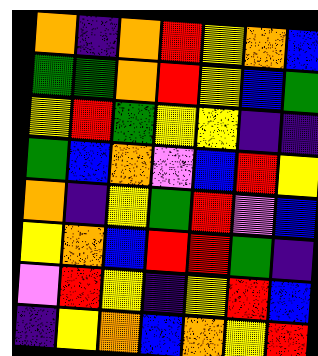[["orange", "indigo", "orange", "red", "yellow", "orange", "blue"], ["green", "green", "orange", "red", "yellow", "blue", "green"], ["yellow", "red", "green", "yellow", "yellow", "indigo", "indigo"], ["green", "blue", "orange", "violet", "blue", "red", "yellow"], ["orange", "indigo", "yellow", "green", "red", "violet", "blue"], ["yellow", "orange", "blue", "red", "red", "green", "indigo"], ["violet", "red", "yellow", "indigo", "yellow", "red", "blue"], ["indigo", "yellow", "orange", "blue", "orange", "yellow", "red"]]